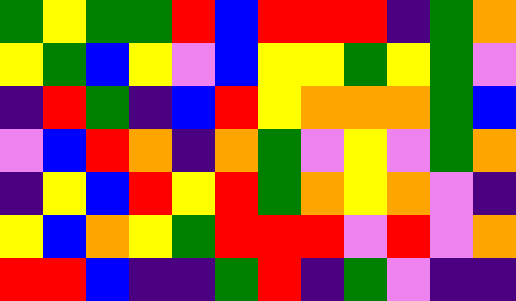[["green", "yellow", "green", "green", "red", "blue", "red", "red", "red", "indigo", "green", "orange"], ["yellow", "green", "blue", "yellow", "violet", "blue", "yellow", "yellow", "green", "yellow", "green", "violet"], ["indigo", "red", "green", "indigo", "blue", "red", "yellow", "orange", "orange", "orange", "green", "blue"], ["violet", "blue", "red", "orange", "indigo", "orange", "green", "violet", "yellow", "violet", "green", "orange"], ["indigo", "yellow", "blue", "red", "yellow", "red", "green", "orange", "yellow", "orange", "violet", "indigo"], ["yellow", "blue", "orange", "yellow", "green", "red", "red", "red", "violet", "red", "violet", "orange"], ["red", "red", "blue", "indigo", "indigo", "green", "red", "indigo", "green", "violet", "indigo", "indigo"]]